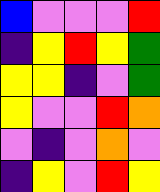[["blue", "violet", "violet", "violet", "red"], ["indigo", "yellow", "red", "yellow", "green"], ["yellow", "yellow", "indigo", "violet", "green"], ["yellow", "violet", "violet", "red", "orange"], ["violet", "indigo", "violet", "orange", "violet"], ["indigo", "yellow", "violet", "red", "yellow"]]